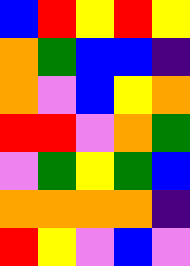[["blue", "red", "yellow", "red", "yellow"], ["orange", "green", "blue", "blue", "indigo"], ["orange", "violet", "blue", "yellow", "orange"], ["red", "red", "violet", "orange", "green"], ["violet", "green", "yellow", "green", "blue"], ["orange", "orange", "orange", "orange", "indigo"], ["red", "yellow", "violet", "blue", "violet"]]